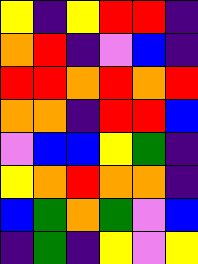[["yellow", "indigo", "yellow", "red", "red", "indigo"], ["orange", "red", "indigo", "violet", "blue", "indigo"], ["red", "red", "orange", "red", "orange", "red"], ["orange", "orange", "indigo", "red", "red", "blue"], ["violet", "blue", "blue", "yellow", "green", "indigo"], ["yellow", "orange", "red", "orange", "orange", "indigo"], ["blue", "green", "orange", "green", "violet", "blue"], ["indigo", "green", "indigo", "yellow", "violet", "yellow"]]